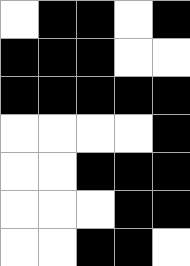[["white", "black", "black", "white", "black"], ["black", "black", "black", "white", "white"], ["black", "black", "black", "black", "black"], ["white", "white", "white", "white", "black"], ["white", "white", "black", "black", "black"], ["white", "white", "white", "black", "black"], ["white", "white", "black", "black", "white"]]